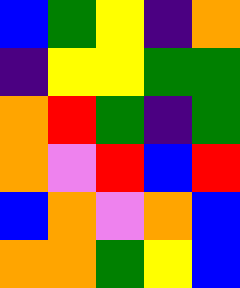[["blue", "green", "yellow", "indigo", "orange"], ["indigo", "yellow", "yellow", "green", "green"], ["orange", "red", "green", "indigo", "green"], ["orange", "violet", "red", "blue", "red"], ["blue", "orange", "violet", "orange", "blue"], ["orange", "orange", "green", "yellow", "blue"]]